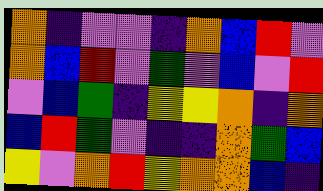[["orange", "indigo", "violet", "violet", "indigo", "orange", "blue", "red", "violet"], ["orange", "blue", "red", "violet", "green", "violet", "blue", "violet", "red"], ["violet", "blue", "green", "indigo", "yellow", "yellow", "orange", "indigo", "orange"], ["blue", "red", "green", "violet", "indigo", "indigo", "orange", "green", "blue"], ["yellow", "violet", "orange", "red", "yellow", "orange", "orange", "blue", "indigo"]]